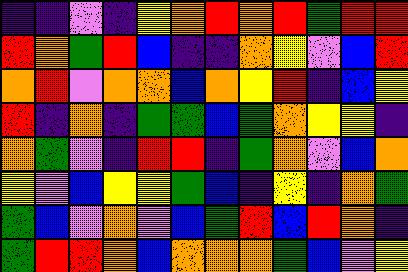[["indigo", "indigo", "violet", "indigo", "yellow", "orange", "red", "orange", "red", "green", "red", "red"], ["red", "orange", "green", "red", "blue", "indigo", "indigo", "orange", "yellow", "violet", "blue", "red"], ["orange", "red", "violet", "orange", "orange", "blue", "orange", "yellow", "red", "indigo", "blue", "yellow"], ["red", "indigo", "orange", "indigo", "green", "green", "blue", "green", "orange", "yellow", "yellow", "indigo"], ["orange", "green", "violet", "indigo", "red", "red", "indigo", "green", "orange", "violet", "blue", "orange"], ["yellow", "violet", "blue", "yellow", "yellow", "green", "blue", "indigo", "yellow", "indigo", "orange", "green"], ["green", "blue", "violet", "orange", "violet", "blue", "green", "red", "blue", "red", "orange", "indigo"], ["green", "red", "red", "orange", "blue", "orange", "orange", "orange", "green", "blue", "violet", "yellow"]]